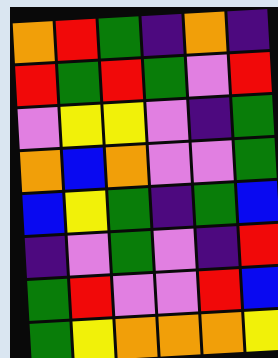[["orange", "red", "green", "indigo", "orange", "indigo"], ["red", "green", "red", "green", "violet", "red"], ["violet", "yellow", "yellow", "violet", "indigo", "green"], ["orange", "blue", "orange", "violet", "violet", "green"], ["blue", "yellow", "green", "indigo", "green", "blue"], ["indigo", "violet", "green", "violet", "indigo", "red"], ["green", "red", "violet", "violet", "red", "blue"], ["green", "yellow", "orange", "orange", "orange", "yellow"]]